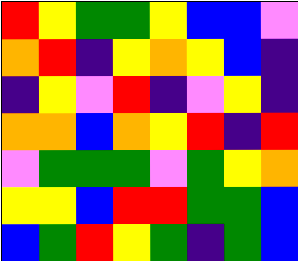[["red", "yellow", "green", "green", "yellow", "blue", "blue", "violet"], ["orange", "red", "indigo", "yellow", "orange", "yellow", "blue", "indigo"], ["indigo", "yellow", "violet", "red", "indigo", "violet", "yellow", "indigo"], ["orange", "orange", "blue", "orange", "yellow", "red", "indigo", "red"], ["violet", "green", "green", "green", "violet", "green", "yellow", "orange"], ["yellow", "yellow", "blue", "red", "red", "green", "green", "blue"], ["blue", "green", "red", "yellow", "green", "indigo", "green", "blue"]]